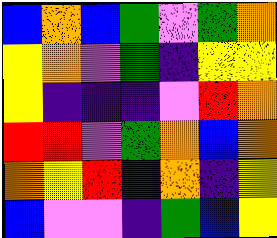[["blue", "orange", "blue", "green", "violet", "green", "orange"], ["yellow", "orange", "violet", "green", "indigo", "yellow", "yellow"], ["yellow", "indigo", "indigo", "indigo", "violet", "red", "orange"], ["red", "red", "violet", "green", "orange", "blue", "orange"], ["orange", "yellow", "red", "indigo", "orange", "indigo", "yellow"], ["blue", "violet", "violet", "indigo", "green", "blue", "yellow"]]